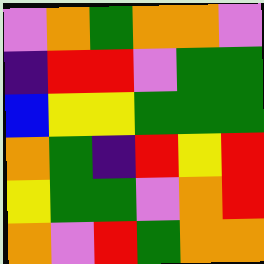[["violet", "orange", "green", "orange", "orange", "violet"], ["indigo", "red", "red", "violet", "green", "green"], ["blue", "yellow", "yellow", "green", "green", "green"], ["orange", "green", "indigo", "red", "yellow", "red"], ["yellow", "green", "green", "violet", "orange", "red"], ["orange", "violet", "red", "green", "orange", "orange"]]